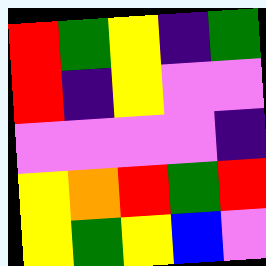[["red", "green", "yellow", "indigo", "green"], ["red", "indigo", "yellow", "violet", "violet"], ["violet", "violet", "violet", "violet", "indigo"], ["yellow", "orange", "red", "green", "red"], ["yellow", "green", "yellow", "blue", "violet"]]